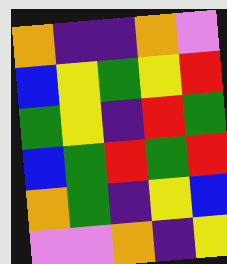[["orange", "indigo", "indigo", "orange", "violet"], ["blue", "yellow", "green", "yellow", "red"], ["green", "yellow", "indigo", "red", "green"], ["blue", "green", "red", "green", "red"], ["orange", "green", "indigo", "yellow", "blue"], ["violet", "violet", "orange", "indigo", "yellow"]]